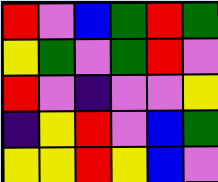[["red", "violet", "blue", "green", "red", "green"], ["yellow", "green", "violet", "green", "red", "violet"], ["red", "violet", "indigo", "violet", "violet", "yellow"], ["indigo", "yellow", "red", "violet", "blue", "green"], ["yellow", "yellow", "red", "yellow", "blue", "violet"]]